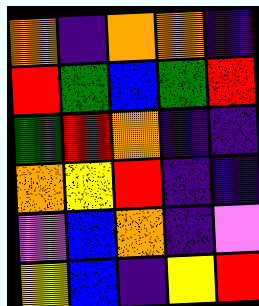[["orange", "indigo", "orange", "orange", "indigo"], ["red", "green", "blue", "green", "red"], ["green", "red", "orange", "indigo", "indigo"], ["orange", "yellow", "red", "indigo", "indigo"], ["violet", "blue", "orange", "indigo", "violet"], ["yellow", "blue", "indigo", "yellow", "red"]]